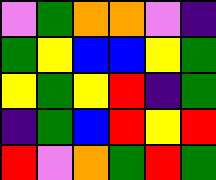[["violet", "green", "orange", "orange", "violet", "indigo"], ["green", "yellow", "blue", "blue", "yellow", "green"], ["yellow", "green", "yellow", "red", "indigo", "green"], ["indigo", "green", "blue", "red", "yellow", "red"], ["red", "violet", "orange", "green", "red", "green"]]